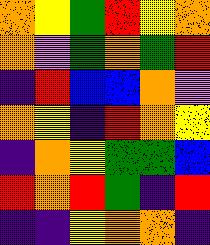[["orange", "yellow", "green", "red", "yellow", "orange"], ["orange", "violet", "green", "orange", "green", "red"], ["indigo", "red", "blue", "blue", "orange", "violet"], ["orange", "yellow", "indigo", "red", "orange", "yellow"], ["indigo", "orange", "yellow", "green", "green", "blue"], ["red", "orange", "red", "green", "indigo", "red"], ["indigo", "indigo", "yellow", "orange", "orange", "indigo"]]